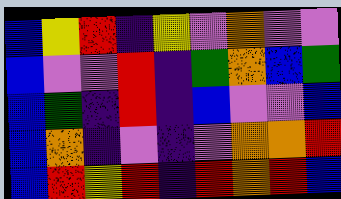[["blue", "yellow", "red", "indigo", "yellow", "violet", "orange", "violet", "violet"], ["blue", "violet", "violet", "red", "indigo", "green", "orange", "blue", "green"], ["blue", "green", "indigo", "red", "indigo", "blue", "violet", "violet", "blue"], ["blue", "orange", "indigo", "violet", "indigo", "violet", "orange", "orange", "red"], ["blue", "red", "yellow", "red", "indigo", "red", "orange", "red", "blue"]]